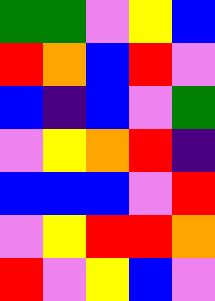[["green", "green", "violet", "yellow", "blue"], ["red", "orange", "blue", "red", "violet"], ["blue", "indigo", "blue", "violet", "green"], ["violet", "yellow", "orange", "red", "indigo"], ["blue", "blue", "blue", "violet", "red"], ["violet", "yellow", "red", "red", "orange"], ["red", "violet", "yellow", "blue", "violet"]]